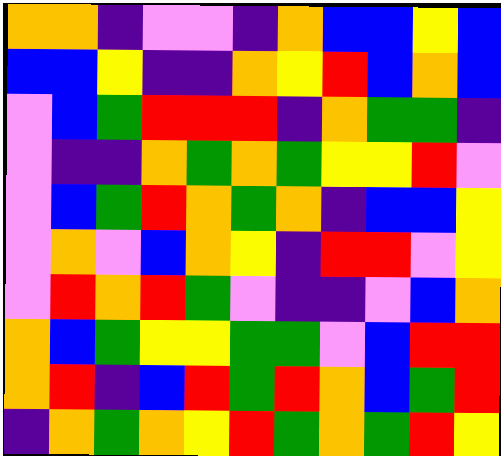[["orange", "orange", "indigo", "violet", "violet", "indigo", "orange", "blue", "blue", "yellow", "blue"], ["blue", "blue", "yellow", "indigo", "indigo", "orange", "yellow", "red", "blue", "orange", "blue"], ["violet", "blue", "green", "red", "red", "red", "indigo", "orange", "green", "green", "indigo"], ["violet", "indigo", "indigo", "orange", "green", "orange", "green", "yellow", "yellow", "red", "violet"], ["violet", "blue", "green", "red", "orange", "green", "orange", "indigo", "blue", "blue", "yellow"], ["violet", "orange", "violet", "blue", "orange", "yellow", "indigo", "red", "red", "violet", "yellow"], ["violet", "red", "orange", "red", "green", "violet", "indigo", "indigo", "violet", "blue", "orange"], ["orange", "blue", "green", "yellow", "yellow", "green", "green", "violet", "blue", "red", "red"], ["orange", "red", "indigo", "blue", "red", "green", "red", "orange", "blue", "green", "red"], ["indigo", "orange", "green", "orange", "yellow", "red", "green", "orange", "green", "red", "yellow"]]